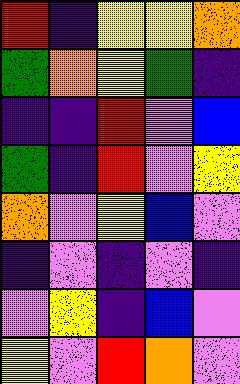[["red", "indigo", "yellow", "yellow", "orange"], ["green", "orange", "yellow", "green", "indigo"], ["indigo", "indigo", "red", "violet", "blue"], ["green", "indigo", "red", "violet", "yellow"], ["orange", "violet", "yellow", "blue", "violet"], ["indigo", "violet", "indigo", "violet", "indigo"], ["violet", "yellow", "indigo", "blue", "violet"], ["yellow", "violet", "red", "orange", "violet"]]